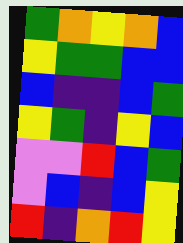[["green", "orange", "yellow", "orange", "blue"], ["yellow", "green", "green", "blue", "blue"], ["blue", "indigo", "indigo", "blue", "green"], ["yellow", "green", "indigo", "yellow", "blue"], ["violet", "violet", "red", "blue", "green"], ["violet", "blue", "indigo", "blue", "yellow"], ["red", "indigo", "orange", "red", "yellow"]]